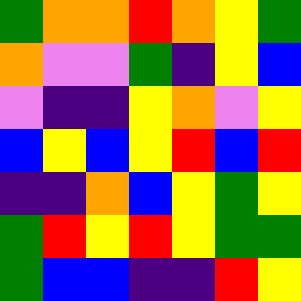[["green", "orange", "orange", "red", "orange", "yellow", "green"], ["orange", "violet", "violet", "green", "indigo", "yellow", "blue"], ["violet", "indigo", "indigo", "yellow", "orange", "violet", "yellow"], ["blue", "yellow", "blue", "yellow", "red", "blue", "red"], ["indigo", "indigo", "orange", "blue", "yellow", "green", "yellow"], ["green", "red", "yellow", "red", "yellow", "green", "green"], ["green", "blue", "blue", "indigo", "indigo", "red", "yellow"]]